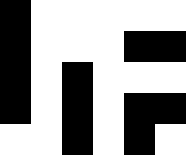[["black", "white", "white", "white", "white", "white"], ["black", "white", "white", "white", "black", "black"], ["black", "white", "black", "white", "white", "white"], ["black", "white", "black", "white", "black", "black"], ["white", "white", "black", "white", "black", "white"]]